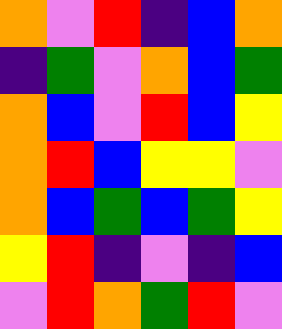[["orange", "violet", "red", "indigo", "blue", "orange"], ["indigo", "green", "violet", "orange", "blue", "green"], ["orange", "blue", "violet", "red", "blue", "yellow"], ["orange", "red", "blue", "yellow", "yellow", "violet"], ["orange", "blue", "green", "blue", "green", "yellow"], ["yellow", "red", "indigo", "violet", "indigo", "blue"], ["violet", "red", "orange", "green", "red", "violet"]]